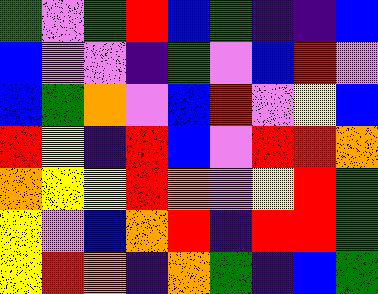[["green", "violet", "green", "red", "blue", "green", "indigo", "indigo", "blue"], ["blue", "violet", "violet", "indigo", "green", "violet", "blue", "red", "violet"], ["blue", "green", "orange", "violet", "blue", "red", "violet", "yellow", "blue"], ["red", "yellow", "indigo", "red", "blue", "violet", "red", "red", "orange"], ["orange", "yellow", "yellow", "red", "orange", "violet", "yellow", "red", "green"], ["yellow", "violet", "blue", "orange", "red", "indigo", "red", "red", "green"], ["yellow", "red", "orange", "indigo", "orange", "green", "indigo", "blue", "green"]]